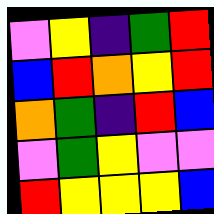[["violet", "yellow", "indigo", "green", "red"], ["blue", "red", "orange", "yellow", "red"], ["orange", "green", "indigo", "red", "blue"], ["violet", "green", "yellow", "violet", "violet"], ["red", "yellow", "yellow", "yellow", "blue"]]